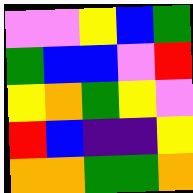[["violet", "violet", "yellow", "blue", "green"], ["green", "blue", "blue", "violet", "red"], ["yellow", "orange", "green", "yellow", "violet"], ["red", "blue", "indigo", "indigo", "yellow"], ["orange", "orange", "green", "green", "orange"]]